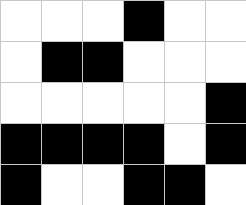[["white", "white", "white", "black", "white", "white"], ["white", "black", "black", "white", "white", "white"], ["white", "white", "white", "white", "white", "black"], ["black", "black", "black", "black", "white", "black"], ["black", "white", "white", "black", "black", "white"]]